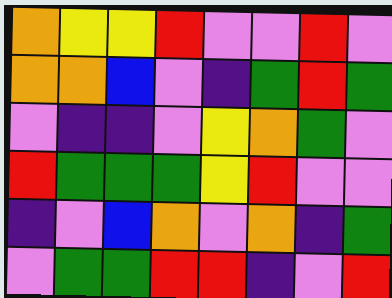[["orange", "yellow", "yellow", "red", "violet", "violet", "red", "violet"], ["orange", "orange", "blue", "violet", "indigo", "green", "red", "green"], ["violet", "indigo", "indigo", "violet", "yellow", "orange", "green", "violet"], ["red", "green", "green", "green", "yellow", "red", "violet", "violet"], ["indigo", "violet", "blue", "orange", "violet", "orange", "indigo", "green"], ["violet", "green", "green", "red", "red", "indigo", "violet", "red"]]